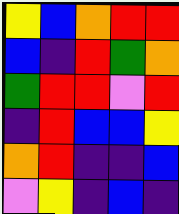[["yellow", "blue", "orange", "red", "red"], ["blue", "indigo", "red", "green", "orange"], ["green", "red", "red", "violet", "red"], ["indigo", "red", "blue", "blue", "yellow"], ["orange", "red", "indigo", "indigo", "blue"], ["violet", "yellow", "indigo", "blue", "indigo"]]